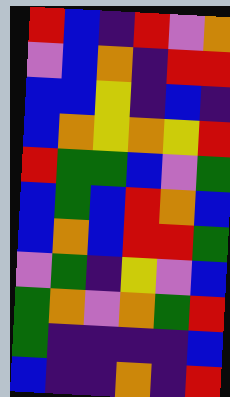[["red", "blue", "indigo", "red", "violet", "orange"], ["violet", "blue", "orange", "indigo", "red", "red"], ["blue", "blue", "yellow", "indigo", "blue", "indigo"], ["blue", "orange", "yellow", "orange", "yellow", "red"], ["red", "green", "green", "blue", "violet", "green"], ["blue", "green", "blue", "red", "orange", "blue"], ["blue", "orange", "blue", "red", "red", "green"], ["violet", "green", "indigo", "yellow", "violet", "blue"], ["green", "orange", "violet", "orange", "green", "red"], ["green", "indigo", "indigo", "indigo", "indigo", "blue"], ["blue", "indigo", "indigo", "orange", "indigo", "red"]]